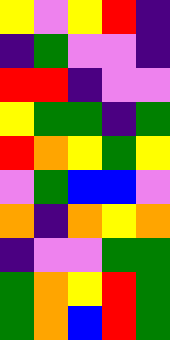[["yellow", "violet", "yellow", "red", "indigo"], ["indigo", "green", "violet", "violet", "indigo"], ["red", "red", "indigo", "violet", "violet"], ["yellow", "green", "green", "indigo", "green"], ["red", "orange", "yellow", "green", "yellow"], ["violet", "green", "blue", "blue", "violet"], ["orange", "indigo", "orange", "yellow", "orange"], ["indigo", "violet", "violet", "green", "green"], ["green", "orange", "yellow", "red", "green"], ["green", "orange", "blue", "red", "green"]]